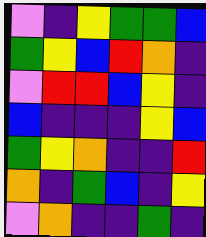[["violet", "indigo", "yellow", "green", "green", "blue"], ["green", "yellow", "blue", "red", "orange", "indigo"], ["violet", "red", "red", "blue", "yellow", "indigo"], ["blue", "indigo", "indigo", "indigo", "yellow", "blue"], ["green", "yellow", "orange", "indigo", "indigo", "red"], ["orange", "indigo", "green", "blue", "indigo", "yellow"], ["violet", "orange", "indigo", "indigo", "green", "indigo"]]